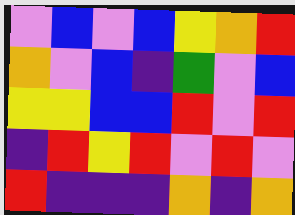[["violet", "blue", "violet", "blue", "yellow", "orange", "red"], ["orange", "violet", "blue", "indigo", "green", "violet", "blue"], ["yellow", "yellow", "blue", "blue", "red", "violet", "red"], ["indigo", "red", "yellow", "red", "violet", "red", "violet"], ["red", "indigo", "indigo", "indigo", "orange", "indigo", "orange"]]